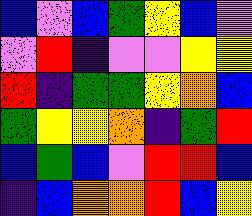[["blue", "violet", "blue", "green", "yellow", "blue", "violet"], ["violet", "red", "indigo", "violet", "violet", "yellow", "yellow"], ["red", "indigo", "green", "green", "yellow", "orange", "blue"], ["green", "yellow", "yellow", "orange", "indigo", "green", "red"], ["blue", "green", "blue", "violet", "red", "red", "blue"], ["indigo", "blue", "orange", "orange", "red", "blue", "yellow"]]